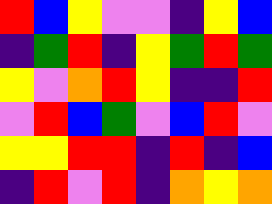[["red", "blue", "yellow", "violet", "violet", "indigo", "yellow", "blue"], ["indigo", "green", "red", "indigo", "yellow", "green", "red", "green"], ["yellow", "violet", "orange", "red", "yellow", "indigo", "indigo", "red"], ["violet", "red", "blue", "green", "violet", "blue", "red", "violet"], ["yellow", "yellow", "red", "red", "indigo", "red", "indigo", "blue"], ["indigo", "red", "violet", "red", "indigo", "orange", "yellow", "orange"]]